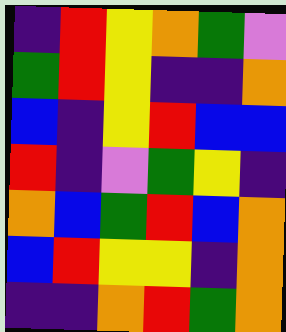[["indigo", "red", "yellow", "orange", "green", "violet"], ["green", "red", "yellow", "indigo", "indigo", "orange"], ["blue", "indigo", "yellow", "red", "blue", "blue"], ["red", "indigo", "violet", "green", "yellow", "indigo"], ["orange", "blue", "green", "red", "blue", "orange"], ["blue", "red", "yellow", "yellow", "indigo", "orange"], ["indigo", "indigo", "orange", "red", "green", "orange"]]